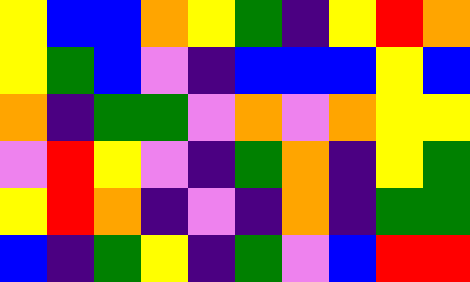[["yellow", "blue", "blue", "orange", "yellow", "green", "indigo", "yellow", "red", "orange"], ["yellow", "green", "blue", "violet", "indigo", "blue", "blue", "blue", "yellow", "blue"], ["orange", "indigo", "green", "green", "violet", "orange", "violet", "orange", "yellow", "yellow"], ["violet", "red", "yellow", "violet", "indigo", "green", "orange", "indigo", "yellow", "green"], ["yellow", "red", "orange", "indigo", "violet", "indigo", "orange", "indigo", "green", "green"], ["blue", "indigo", "green", "yellow", "indigo", "green", "violet", "blue", "red", "red"]]